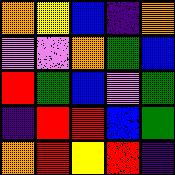[["orange", "yellow", "blue", "indigo", "orange"], ["violet", "violet", "orange", "green", "blue"], ["red", "green", "blue", "violet", "green"], ["indigo", "red", "red", "blue", "green"], ["orange", "red", "yellow", "red", "indigo"]]